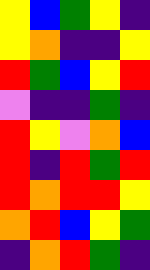[["yellow", "blue", "green", "yellow", "indigo"], ["yellow", "orange", "indigo", "indigo", "yellow"], ["red", "green", "blue", "yellow", "red"], ["violet", "indigo", "indigo", "green", "indigo"], ["red", "yellow", "violet", "orange", "blue"], ["red", "indigo", "red", "green", "red"], ["red", "orange", "red", "red", "yellow"], ["orange", "red", "blue", "yellow", "green"], ["indigo", "orange", "red", "green", "indigo"]]